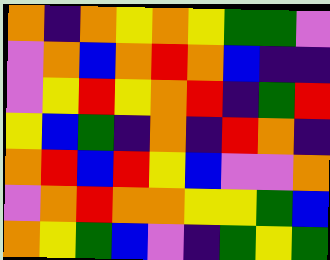[["orange", "indigo", "orange", "yellow", "orange", "yellow", "green", "green", "violet"], ["violet", "orange", "blue", "orange", "red", "orange", "blue", "indigo", "indigo"], ["violet", "yellow", "red", "yellow", "orange", "red", "indigo", "green", "red"], ["yellow", "blue", "green", "indigo", "orange", "indigo", "red", "orange", "indigo"], ["orange", "red", "blue", "red", "yellow", "blue", "violet", "violet", "orange"], ["violet", "orange", "red", "orange", "orange", "yellow", "yellow", "green", "blue"], ["orange", "yellow", "green", "blue", "violet", "indigo", "green", "yellow", "green"]]